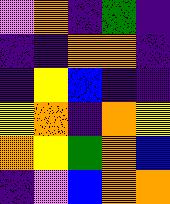[["violet", "orange", "indigo", "green", "indigo"], ["indigo", "indigo", "orange", "orange", "indigo"], ["indigo", "yellow", "blue", "indigo", "indigo"], ["yellow", "orange", "indigo", "orange", "yellow"], ["orange", "yellow", "green", "orange", "blue"], ["indigo", "violet", "blue", "orange", "orange"]]